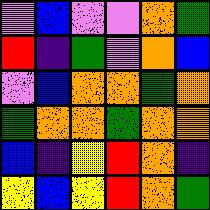[["violet", "blue", "violet", "violet", "orange", "green"], ["red", "indigo", "green", "violet", "orange", "blue"], ["violet", "blue", "orange", "orange", "green", "orange"], ["green", "orange", "orange", "green", "orange", "orange"], ["blue", "indigo", "yellow", "red", "orange", "indigo"], ["yellow", "blue", "yellow", "red", "orange", "green"]]